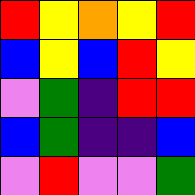[["red", "yellow", "orange", "yellow", "red"], ["blue", "yellow", "blue", "red", "yellow"], ["violet", "green", "indigo", "red", "red"], ["blue", "green", "indigo", "indigo", "blue"], ["violet", "red", "violet", "violet", "green"]]